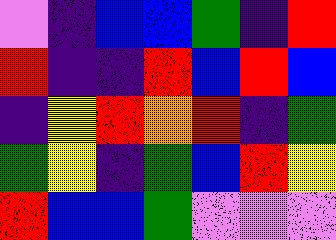[["violet", "indigo", "blue", "blue", "green", "indigo", "red"], ["red", "indigo", "indigo", "red", "blue", "red", "blue"], ["indigo", "yellow", "red", "orange", "red", "indigo", "green"], ["green", "yellow", "indigo", "green", "blue", "red", "yellow"], ["red", "blue", "blue", "green", "violet", "violet", "violet"]]